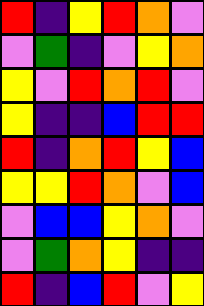[["red", "indigo", "yellow", "red", "orange", "violet"], ["violet", "green", "indigo", "violet", "yellow", "orange"], ["yellow", "violet", "red", "orange", "red", "violet"], ["yellow", "indigo", "indigo", "blue", "red", "red"], ["red", "indigo", "orange", "red", "yellow", "blue"], ["yellow", "yellow", "red", "orange", "violet", "blue"], ["violet", "blue", "blue", "yellow", "orange", "violet"], ["violet", "green", "orange", "yellow", "indigo", "indigo"], ["red", "indigo", "blue", "red", "violet", "yellow"]]